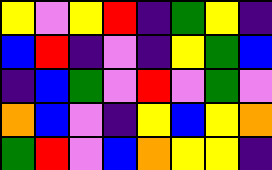[["yellow", "violet", "yellow", "red", "indigo", "green", "yellow", "indigo"], ["blue", "red", "indigo", "violet", "indigo", "yellow", "green", "blue"], ["indigo", "blue", "green", "violet", "red", "violet", "green", "violet"], ["orange", "blue", "violet", "indigo", "yellow", "blue", "yellow", "orange"], ["green", "red", "violet", "blue", "orange", "yellow", "yellow", "indigo"]]